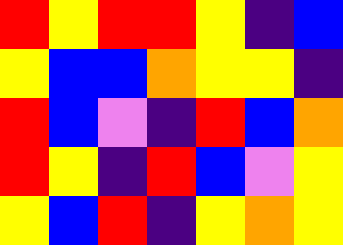[["red", "yellow", "red", "red", "yellow", "indigo", "blue"], ["yellow", "blue", "blue", "orange", "yellow", "yellow", "indigo"], ["red", "blue", "violet", "indigo", "red", "blue", "orange"], ["red", "yellow", "indigo", "red", "blue", "violet", "yellow"], ["yellow", "blue", "red", "indigo", "yellow", "orange", "yellow"]]